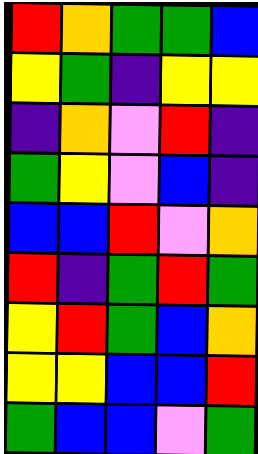[["red", "orange", "green", "green", "blue"], ["yellow", "green", "indigo", "yellow", "yellow"], ["indigo", "orange", "violet", "red", "indigo"], ["green", "yellow", "violet", "blue", "indigo"], ["blue", "blue", "red", "violet", "orange"], ["red", "indigo", "green", "red", "green"], ["yellow", "red", "green", "blue", "orange"], ["yellow", "yellow", "blue", "blue", "red"], ["green", "blue", "blue", "violet", "green"]]